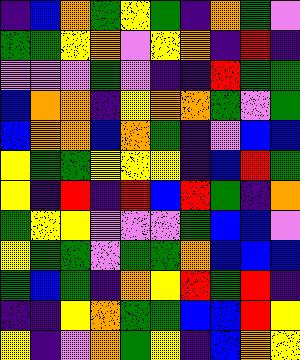[["indigo", "blue", "orange", "green", "yellow", "green", "indigo", "orange", "green", "violet"], ["green", "green", "yellow", "orange", "violet", "yellow", "orange", "indigo", "red", "indigo"], ["violet", "violet", "violet", "green", "violet", "indigo", "indigo", "red", "green", "green"], ["blue", "orange", "orange", "indigo", "yellow", "orange", "orange", "green", "violet", "green"], ["blue", "orange", "orange", "blue", "orange", "green", "indigo", "violet", "blue", "blue"], ["yellow", "green", "green", "yellow", "yellow", "yellow", "indigo", "blue", "red", "green"], ["yellow", "indigo", "red", "indigo", "red", "blue", "red", "green", "indigo", "orange"], ["green", "yellow", "yellow", "violet", "violet", "violet", "green", "blue", "blue", "violet"], ["yellow", "green", "green", "violet", "green", "green", "orange", "blue", "blue", "blue"], ["green", "blue", "green", "indigo", "orange", "yellow", "red", "green", "red", "indigo"], ["indigo", "indigo", "yellow", "orange", "green", "green", "blue", "blue", "red", "yellow"], ["yellow", "indigo", "violet", "orange", "green", "yellow", "indigo", "blue", "orange", "yellow"]]